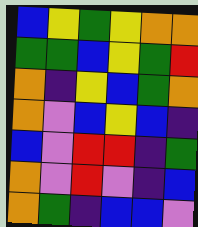[["blue", "yellow", "green", "yellow", "orange", "orange"], ["green", "green", "blue", "yellow", "green", "red"], ["orange", "indigo", "yellow", "blue", "green", "orange"], ["orange", "violet", "blue", "yellow", "blue", "indigo"], ["blue", "violet", "red", "red", "indigo", "green"], ["orange", "violet", "red", "violet", "indigo", "blue"], ["orange", "green", "indigo", "blue", "blue", "violet"]]